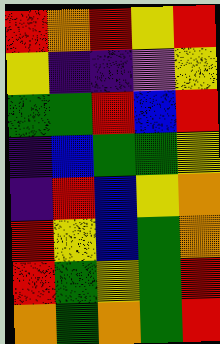[["red", "orange", "red", "yellow", "red"], ["yellow", "indigo", "indigo", "violet", "yellow"], ["green", "green", "red", "blue", "red"], ["indigo", "blue", "green", "green", "yellow"], ["indigo", "red", "blue", "yellow", "orange"], ["red", "yellow", "blue", "green", "orange"], ["red", "green", "yellow", "green", "red"], ["orange", "green", "orange", "green", "red"]]